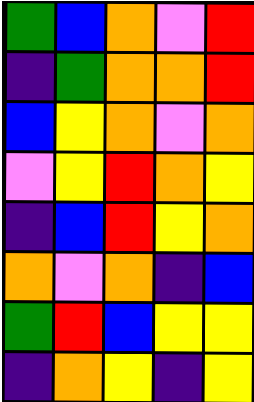[["green", "blue", "orange", "violet", "red"], ["indigo", "green", "orange", "orange", "red"], ["blue", "yellow", "orange", "violet", "orange"], ["violet", "yellow", "red", "orange", "yellow"], ["indigo", "blue", "red", "yellow", "orange"], ["orange", "violet", "orange", "indigo", "blue"], ["green", "red", "blue", "yellow", "yellow"], ["indigo", "orange", "yellow", "indigo", "yellow"]]